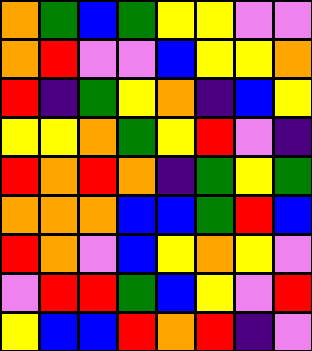[["orange", "green", "blue", "green", "yellow", "yellow", "violet", "violet"], ["orange", "red", "violet", "violet", "blue", "yellow", "yellow", "orange"], ["red", "indigo", "green", "yellow", "orange", "indigo", "blue", "yellow"], ["yellow", "yellow", "orange", "green", "yellow", "red", "violet", "indigo"], ["red", "orange", "red", "orange", "indigo", "green", "yellow", "green"], ["orange", "orange", "orange", "blue", "blue", "green", "red", "blue"], ["red", "orange", "violet", "blue", "yellow", "orange", "yellow", "violet"], ["violet", "red", "red", "green", "blue", "yellow", "violet", "red"], ["yellow", "blue", "blue", "red", "orange", "red", "indigo", "violet"]]